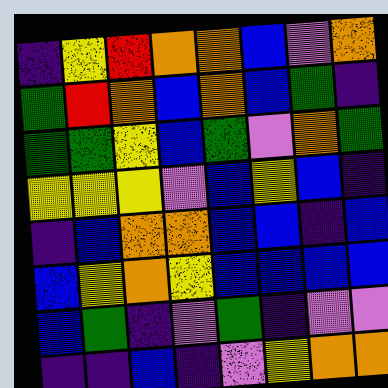[["indigo", "yellow", "red", "orange", "orange", "blue", "violet", "orange"], ["green", "red", "orange", "blue", "orange", "blue", "green", "indigo"], ["green", "green", "yellow", "blue", "green", "violet", "orange", "green"], ["yellow", "yellow", "yellow", "violet", "blue", "yellow", "blue", "indigo"], ["indigo", "blue", "orange", "orange", "blue", "blue", "indigo", "blue"], ["blue", "yellow", "orange", "yellow", "blue", "blue", "blue", "blue"], ["blue", "green", "indigo", "violet", "green", "indigo", "violet", "violet"], ["indigo", "indigo", "blue", "indigo", "violet", "yellow", "orange", "orange"]]